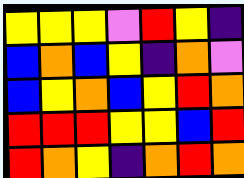[["yellow", "yellow", "yellow", "violet", "red", "yellow", "indigo"], ["blue", "orange", "blue", "yellow", "indigo", "orange", "violet"], ["blue", "yellow", "orange", "blue", "yellow", "red", "orange"], ["red", "red", "red", "yellow", "yellow", "blue", "red"], ["red", "orange", "yellow", "indigo", "orange", "red", "orange"]]